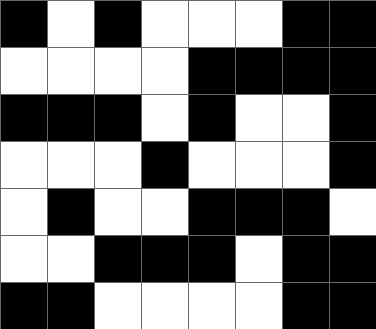[["black", "white", "black", "white", "white", "white", "black", "black"], ["white", "white", "white", "white", "black", "black", "black", "black"], ["black", "black", "black", "white", "black", "white", "white", "black"], ["white", "white", "white", "black", "white", "white", "white", "black"], ["white", "black", "white", "white", "black", "black", "black", "white"], ["white", "white", "black", "black", "black", "white", "black", "black"], ["black", "black", "white", "white", "white", "white", "black", "black"]]